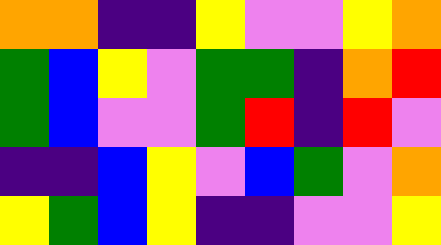[["orange", "orange", "indigo", "indigo", "yellow", "violet", "violet", "yellow", "orange"], ["green", "blue", "yellow", "violet", "green", "green", "indigo", "orange", "red"], ["green", "blue", "violet", "violet", "green", "red", "indigo", "red", "violet"], ["indigo", "indigo", "blue", "yellow", "violet", "blue", "green", "violet", "orange"], ["yellow", "green", "blue", "yellow", "indigo", "indigo", "violet", "violet", "yellow"]]